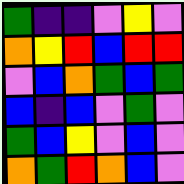[["green", "indigo", "indigo", "violet", "yellow", "violet"], ["orange", "yellow", "red", "blue", "red", "red"], ["violet", "blue", "orange", "green", "blue", "green"], ["blue", "indigo", "blue", "violet", "green", "violet"], ["green", "blue", "yellow", "violet", "blue", "violet"], ["orange", "green", "red", "orange", "blue", "violet"]]